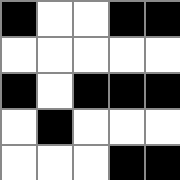[["black", "white", "white", "black", "black"], ["white", "white", "white", "white", "white"], ["black", "white", "black", "black", "black"], ["white", "black", "white", "white", "white"], ["white", "white", "white", "black", "black"]]